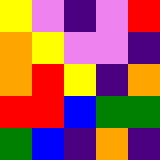[["yellow", "violet", "indigo", "violet", "red"], ["orange", "yellow", "violet", "violet", "indigo"], ["orange", "red", "yellow", "indigo", "orange"], ["red", "red", "blue", "green", "green"], ["green", "blue", "indigo", "orange", "indigo"]]